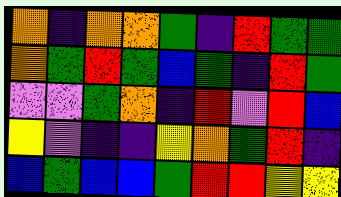[["orange", "indigo", "orange", "orange", "green", "indigo", "red", "green", "green"], ["orange", "green", "red", "green", "blue", "green", "indigo", "red", "green"], ["violet", "violet", "green", "orange", "indigo", "red", "violet", "red", "blue"], ["yellow", "violet", "indigo", "indigo", "yellow", "orange", "green", "red", "indigo"], ["blue", "green", "blue", "blue", "green", "red", "red", "yellow", "yellow"]]